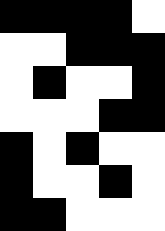[["black", "black", "black", "black", "white"], ["white", "white", "black", "black", "black"], ["white", "black", "white", "white", "black"], ["white", "white", "white", "black", "black"], ["black", "white", "black", "white", "white"], ["black", "white", "white", "black", "white"], ["black", "black", "white", "white", "white"]]